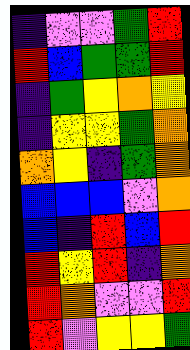[["indigo", "violet", "violet", "green", "red"], ["red", "blue", "green", "green", "red"], ["indigo", "green", "yellow", "orange", "yellow"], ["indigo", "yellow", "yellow", "green", "orange"], ["orange", "yellow", "indigo", "green", "orange"], ["blue", "blue", "blue", "violet", "orange"], ["blue", "indigo", "red", "blue", "red"], ["red", "yellow", "red", "indigo", "orange"], ["red", "orange", "violet", "violet", "red"], ["red", "violet", "yellow", "yellow", "green"]]